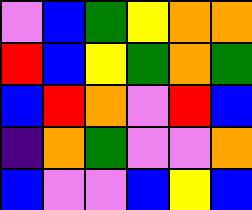[["violet", "blue", "green", "yellow", "orange", "orange"], ["red", "blue", "yellow", "green", "orange", "green"], ["blue", "red", "orange", "violet", "red", "blue"], ["indigo", "orange", "green", "violet", "violet", "orange"], ["blue", "violet", "violet", "blue", "yellow", "blue"]]